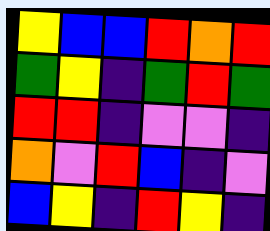[["yellow", "blue", "blue", "red", "orange", "red"], ["green", "yellow", "indigo", "green", "red", "green"], ["red", "red", "indigo", "violet", "violet", "indigo"], ["orange", "violet", "red", "blue", "indigo", "violet"], ["blue", "yellow", "indigo", "red", "yellow", "indigo"]]